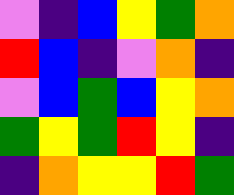[["violet", "indigo", "blue", "yellow", "green", "orange"], ["red", "blue", "indigo", "violet", "orange", "indigo"], ["violet", "blue", "green", "blue", "yellow", "orange"], ["green", "yellow", "green", "red", "yellow", "indigo"], ["indigo", "orange", "yellow", "yellow", "red", "green"]]